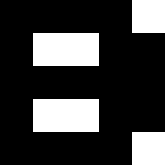[["black", "black", "black", "black", "white"], ["black", "white", "white", "black", "black"], ["black", "black", "black", "black", "black"], ["black", "white", "white", "black", "black"], ["black", "black", "black", "black", "white"]]